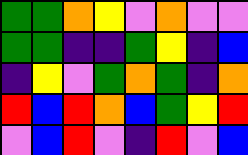[["green", "green", "orange", "yellow", "violet", "orange", "violet", "violet"], ["green", "green", "indigo", "indigo", "green", "yellow", "indigo", "blue"], ["indigo", "yellow", "violet", "green", "orange", "green", "indigo", "orange"], ["red", "blue", "red", "orange", "blue", "green", "yellow", "red"], ["violet", "blue", "red", "violet", "indigo", "red", "violet", "blue"]]